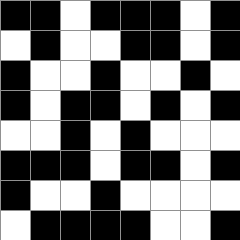[["black", "black", "white", "black", "black", "black", "white", "black"], ["white", "black", "white", "white", "black", "black", "white", "black"], ["black", "white", "white", "black", "white", "white", "black", "white"], ["black", "white", "black", "black", "white", "black", "white", "black"], ["white", "white", "black", "white", "black", "white", "white", "white"], ["black", "black", "black", "white", "black", "black", "white", "black"], ["black", "white", "white", "black", "white", "white", "white", "white"], ["white", "black", "black", "black", "black", "white", "white", "black"]]